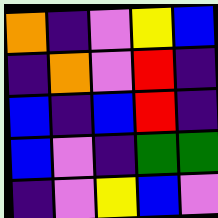[["orange", "indigo", "violet", "yellow", "blue"], ["indigo", "orange", "violet", "red", "indigo"], ["blue", "indigo", "blue", "red", "indigo"], ["blue", "violet", "indigo", "green", "green"], ["indigo", "violet", "yellow", "blue", "violet"]]